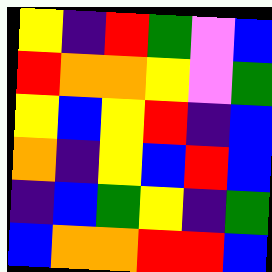[["yellow", "indigo", "red", "green", "violet", "blue"], ["red", "orange", "orange", "yellow", "violet", "green"], ["yellow", "blue", "yellow", "red", "indigo", "blue"], ["orange", "indigo", "yellow", "blue", "red", "blue"], ["indigo", "blue", "green", "yellow", "indigo", "green"], ["blue", "orange", "orange", "red", "red", "blue"]]